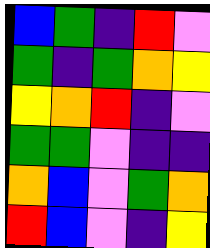[["blue", "green", "indigo", "red", "violet"], ["green", "indigo", "green", "orange", "yellow"], ["yellow", "orange", "red", "indigo", "violet"], ["green", "green", "violet", "indigo", "indigo"], ["orange", "blue", "violet", "green", "orange"], ["red", "blue", "violet", "indigo", "yellow"]]